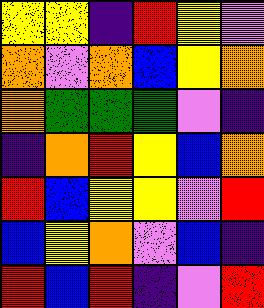[["yellow", "yellow", "indigo", "red", "yellow", "violet"], ["orange", "violet", "orange", "blue", "yellow", "orange"], ["orange", "green", "green", "green", "violet", "indigo"], ["indigo", "orange", "red", "yellow", "blue", "orange"], ["red", "blue", "yellow", "yellow", "violet", "red"], ["blue", "yellow", "orange", "violet", "blue", "indigo"], ["red", "blue", "red", "indigo", "violet", "red"]]